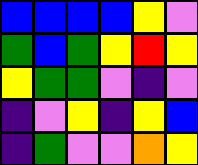[["blue", "blue", "blue", "blue", "yellow", "violet"], ["green", "blue", "green", "yellow", "red", "yellow"], ["yellow", "green", "green", "violet", "indigo", "violet"], ["indigo", "violet", "yellow", "indigo", "yellow", "blue"], ["indigo", "green", "violet", "violet", "orange", "yellow"]]